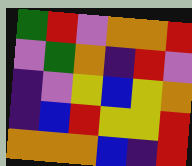[["green", "red", "violet", "orange", "orange", "red"], ["violet", "green", "orange", "indigo", "red", "violet"], ["indigo", "violet", "yellow", "blue", "yellow", "orange"], ["indigo", "blue", "red", "yellow", "yellow", "red"], ["orange", "orange", "orange", "blue", "indigo", "red"]]